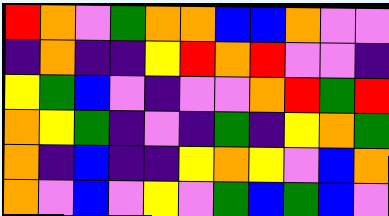[["red", "orange", "violet", "green", "orange", "orange", "blue", "blue", "orange", "violet", "violet"], ["indigo", "orange", "indigo", "indigo", "yellow", "red", "orange", "red", "violet", "violet", "indigo"], ["yellow", "green", "blue", "violet", "indigo", "violet", "violet", "orange", "red", "green", "red"], ["orange", "yellow", "green", "indigo", "violet", "indigo", "green", "indigo", "yellow", "orange", "green"], ["orange", "indigo", "blue", "indigo", "indigo", "yellow", "orange", "yellow", "violet", "blue", "orange"], ["orange", "violet", "blue", "violet", "yellow", "violet", "green", "blue", "green", "blue", "violet"]]